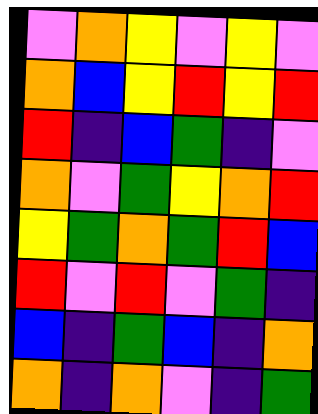[["violet", "orange", "yellow", "violet", "yellow", "violet"], ["orange", "blue", "yellow", "red", "yellow", "red"], ["red", "indigo", "blue", "green", "indigo", "violet"], ["orange", "violet", "green", "yellow", "orange", "red"], ["yellow", "green", "orange", "green", "red", "blue"], ["red", "violet", "red", "violet", "green", "indigo"], ["blue", "indigo", "green", "blue", "indigo", "orange"], ["orange", "indigo", "orange", "violet", "indigo", "green"]]